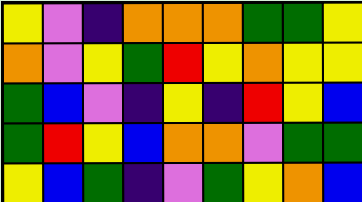[["yellow", "violet", "indigo", "orange", "orange", "orange", "green", "green", "yellow"], ["orange", "violet", "yellow", "green", "red", "yellow", "orange", "yellow", "yellow"], ["green", "blue", "violet", "indigo", "yellow", "indigo", "red", "yellow", "blue"], ["green", "red", "yellow", "blue", "orange", "orange", "violet", "green", "green"], ["yellow", "blue", "green", "indigo", "violet", "green", "yellow", "orange", "blue"]]